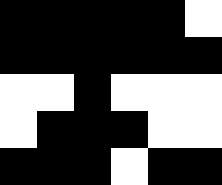[["black", "black", "black", "black", "black", "white"], ["black", "black", "black", "black", "black", "black"], ["white", "white", "black", "white", "white", "white"], ["white", "black", "black", "black", "white", "white"], ["black", "black", "black", "white", "black", "black"]]